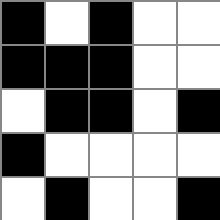[["black", "white", "black", "white", "white"], ["black", "black", "black", "white", "white"], ["white", "black", "black", "white", "black"], ["black", "white", "white", "white", "white"], ["white", "black", "white", "white", "black"]]